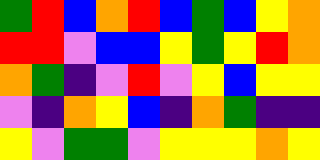[["green", "red", "blue", "orange", "red", "blue", "green", "blue", "yellow", "orange"], ["red", "red", "violet", "blue", "blue", "yellow", "green", "yellow", "red", "orange"], ["orange", "green", "indigo", "violet", "red", "violet", "yellow", "blue", "yellow", "yellow"], ["violet", "indigo", "orange", "yellow", "blue", "indigo", "orange", "green", "indigo", "indigo"], ["yellow", "violet", "green", "green", "violet", "yellow", "yellow", "yellow", "orange", "yellow"]]